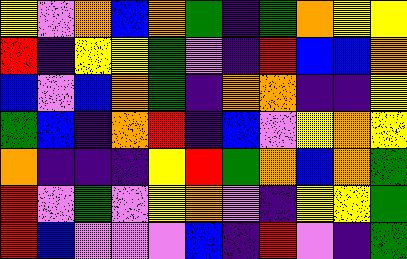[["yellow", "violet", "orange", "blue", "orange", "green", "indigo", "green", "orange", "yellow", "yellow"], ["red", "indigo", "yellow", "yellow", "green", "violet", "indigo", "red", "blue", "blue", "orange"], ["blue", "violet", "blue", "orange", "green", "indigo", "orange", "orange", "indigo", "indigo", "yellow"], ["green", "blue", "indigo", "orange", "red", "indigo", "blue", "violet", "yellow", "orange", "yellow"], ["orange", "indigo", "indigo", "indigo", "yellow", "red", "green", "orange", "blue", "orange", "green"], ["red", "violet", "green", "violet", "yellow", "orange", "violet", "indigo", "yellow", "yellow", "green"], ["red", "blue", "violet", "violet", "violet", "blue", "indigo", "red", "violet", "indigo", "green"]]